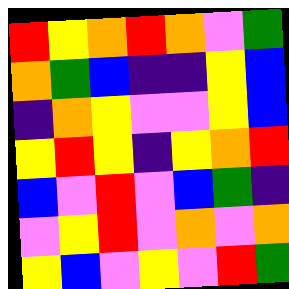[["red", "yellow", "orange", "red", "orange", "violet", "green"], ["orange", "green", "blue", "indigo", "indigo", "yellow", "blue"], ["indigo", "orange", "yellow", "violet", "violet", "yellow", "blue"], ["yellow", "red", "yellow", "indigo", "yellow", "orange", "red"], ["blue", "violet", "red", "violet", "blue", "green", "indigo"], ["violet", "yellow", "red", "violet", "orange", "violet", "orange"], ["yellow", "blue", "violet", "yellow", "violet", "red", "green"]]